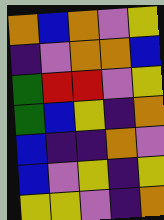[["orange", "blue", "orange", "violet", "yellow"], ["indigo", "violet", "orange", "orange", "blue"], ["green", "red", "red", "violet", "yellow"], ["green", "blue", "yellow", "indigo", "orange"], ["blue", "indigo", "indigo", "orange", "violet"], ["blue", "violet", "yellow", "indigo", "yellow"], ["yellow", "yellow", "violet", "indigo", "orange"]]